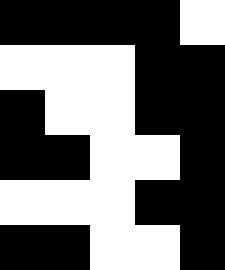[["black", "black", "black", "black", "white"], ["white", "white", "white", "black", "black"], ["black", "white", "white", "black", "black"], ["black", "black", "white", "white", "black"], ["white", "white", "white", "black", "black"], ["black", "black", "white", "white", "black"]]